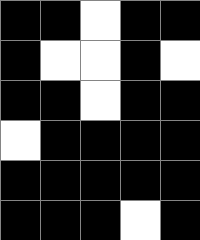[["black", "black", "white", "black", "black"], ["black", "white", "white", "black", "white"], ["black", "black", "white", "black", "black"], ["white", "black", "black", "black", "black"], ["black", "black", "black", "black", "black"], ["black", "black", "black", "white", "black"]]